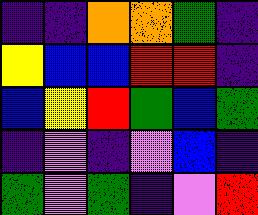[["indigo", "indigo", "orange", "orange", "green", "indigo"], ["yellow", "blue", "blue", "red", "red", "indigo"], ["blue", "yellow", "red", "green", "blue", "green"], ["indigo", "violet", "indigo", "violet", "blue", "indigo"], ["green", "violet", "green", "indigo", "violet", "red"]]